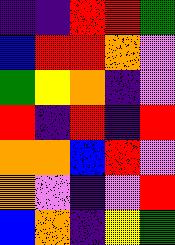[["indigo", "indigo", "red", "red", "green"], ["blue", "red", "red", "orange", "violet"], ["green", "yellow", "orange", "indigo", "violet"], ["red", "indigo", "red", "indigo", "red"], ["orange", "orange", "blue", "red", "violet"], ["orange", "violet", "indigo", "violet", "red"], ["blue", "orange", "indigo", "yellow", "green"]]